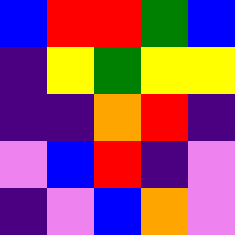[["blue", "red", "red", "green", "blue"], ["indigo", "yellow", "green", "yellow", "yellow"], ["indigo", "indigo", "orange", "red", "indigo"], ["violet", "blue", "red", "indigo", "violet"], ["indigo", "violet", "blue", "orange", "violet"]]